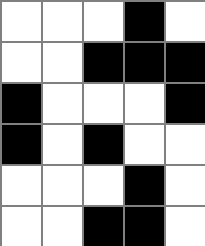[["white", "white", "white", "black", "white"], ["white", "white", "black", "black", "black"], ["black", "white", "white", "white", "black"], ["black", "white", "black", "white", "white"], ["white", "white", "white", "black", "white"], ["white", "white", "black", "black", "white"]]